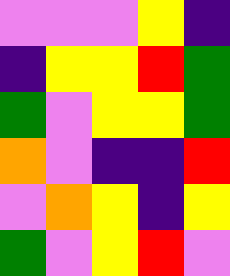[["violet", "violet", "violet", "yellow", "indigo"], ["indigo", "yellow", "yellow", "red", "green"], ["green", "violet", "yellow", "yellow", "green"], ["orange", "violet", "indigo", "indigo", "red"], ["violet", "orange", "yellow", "indigo", "yellow"], ["green", "violet", "yellow", "red", "violet"]]